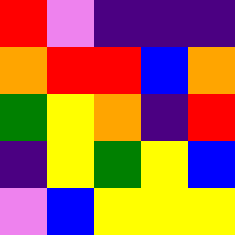[["red", "violet", "indigo", "indigo", "indigo"], ["orange", "red", "red", "blue", "orange"], ["green", "yellow", "orange", "indigo", "red"], ["indigo", "yellow", "green", "yellow", "blue"], ["violet", "blue", "yellow", "yellow", "yellow"]]